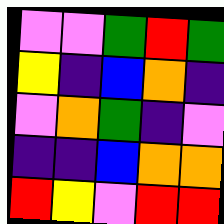[["violet", "violet", "green", "red", "green"], ["yellow", "indigo", "blue", "orange", "indigo"], ["violet", "orange", "green", "indigo", "violet"], ["indigo", "indigo", "blue", "orange", "orange"], ["red", "yellow", "violet", "red", "red"]]